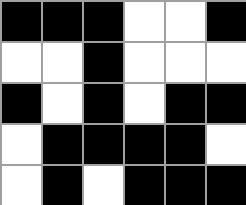[["black", "black", "black", "white", "white", "black"], ["white", "white", "black", "white", "white", "white"], ["black", "white", "black", "white", "black", "black"], ["white", "black", "black", "black", "black", "white"], ["white", "black", "white", "black", "black", "black"]]